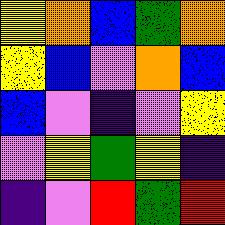[["yellow", "orange", "blue", "green", "orange"], ["yellow", "blue", "violet", "orange", "blue"], ["blue", "violet", "indigo", "violet", "yellow"], ["violet", "yellow", "green", "yellow", "indigo"], ["indigo", "violet", "red", "green", "red"]]